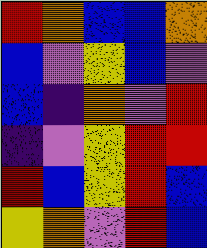[["red", "orange", "blue", "blue", "orange"], ["blue", "violet", "yellow", "blue", "violet"], ["blue", "indigo", "orange", "violet", "red"], ["indigo", "violet", "yellow", "red", "red"], ["red", "blue", "yellow", "red", "blue"], ["yellow", "orange", "violet", "red", "blue"]]